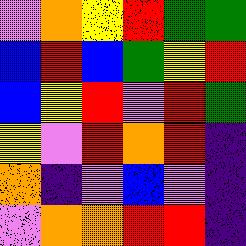[["violet", "orange", "yellow", "red", "green", "green"], ["blue", "red", "blue", "green", "yellow", "red"], ["blue", "yellow", "red", "violet", "red", "green"], ["yellow", "violet", "red", "orange", "red", "indigo"], ["orange", "indigo", "violet", "blue", "violet", "indigo"], ["violet", "orange", "orange", "red", "red", "indigo"]]